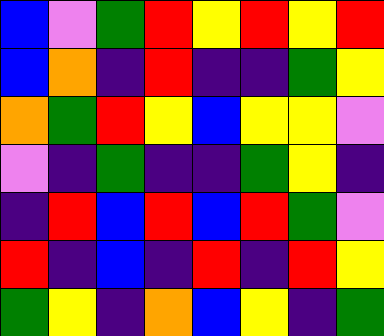[["blue", "violet", "green", "red", "yellow", "red", "yellow", "red"], ["blue", "orange", "indigo", "red", "indigo", "indigo", "green", "yellow"], ["orange", "green", "red", "yellow", "blue", "yellow", "yellow", "violet"], ["violet", "indigo", "green", "indigo", "indigo", "green", "yellow", "indigo"], ["indigo", "red", "blue", "red", "blue", "red", "green", "violet"], ["red", "indigo", "blue", "indigo", "red", "indigo", "red", "yellow"], ["green", "yellow", "indigo", "orange", "blue", "yellow", "indigo", "green"]]